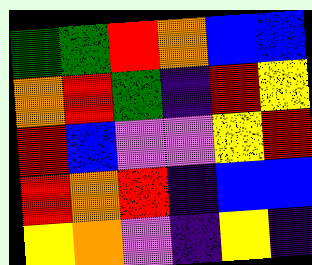[["green", "green", "red", "orange", "blue", "blue"], ["orange", "red", "green", "indigo", "red", "yellow"], ["red", "blue", "violet", "violet", "yellow", "red"], ["red", "orange", "red", "indigo", "blue", "blue"], ["yellow", "orange", "violet", "indigo", "yellow", "indigo"]]